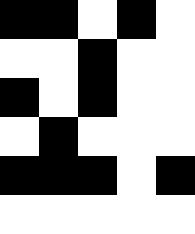[["black", "black", "white", "black", "white"], ["white", "white", "black", "white", "white"], ["black", "white", "black", "white", "white"], ["white", "black", "white", "white", "white"], ["black", "black", "black", "white", "black"], ["white", "white", "white", "white", "white"]]